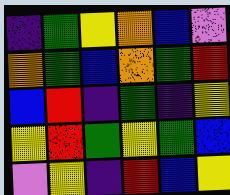[["indigo", "green", "yellow", "orange", "blue", "violet"], ["orange", "green", "blue", "orange", "green", "red"], ["blue", "red", "indigo", "green", "indigo", "yellow"], ["yellow", "red", "green", "yellow", "green", "blue"], ["violet", "yellow", "indigo", "red", "blue", "yellow"]]